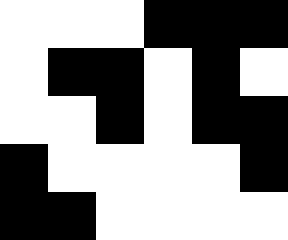[["white", "white", "white", "black", "black", "black"], ["white", "black", "black", "white", "black", "white"], ["white", "white", "black", "white", "black", "black"], ["black", "white", "white", "white", "white", "black"], ["black", "black", "white", "white", "white", "white"]]